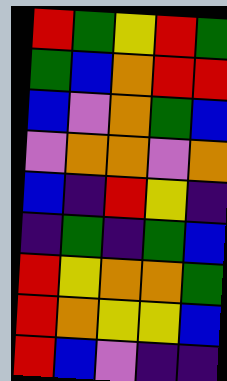[["red", "green", "yellow", "red", "green"], ["green", "blue", "orange", "red", "red"], ["blue", "violet", "orange", "green", "blue"], ["violet", "orange", "orange", "violet", "orange"], ["blue", "indigo", "red", "yellow", "indigo"], ["indigo", "green", "indigo", "green", "blue"], ["red", "yellow", "orange", "orange", "green"], ["red", "orange", "yellow", "yellow", "blue"], ["red", "blue", "violet", "indigo", "indigo"]]